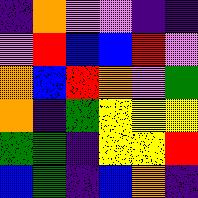[["indigo", "orange", "violet", "violet", "indigo", "indigo"], ["violet", "red", "blue", "blue", "red", "violet"], ["orange", "blue", "red", "orange", "violet", "green"], ["orange", "indigo", "green", "yellow", "yellow", "yellow"], ["green", "green", "indigo", "yellow", "yellow", "red"], ["blue", "green", "indigo", "blue", "orange", "indigo"]]